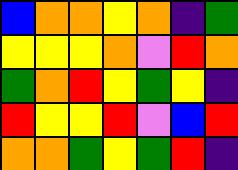[["blue", "orange", "orange", "yellow", "orange", "indigo", "green"], ["yellow", "yellow", "yellow", "orange", "violet", "red", "orange"], ["green", "orange", "red", "yellow", "green", "yellow", "indigo"], ["red", "yellow", "yellow", "red", "violet", "blue", "red"], ["orange", "orange", "green", "yellow", "green", "red", "indigo"]]